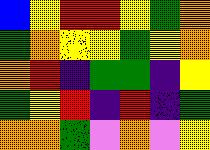[["blue", "yellow", "red", "red", "yellow", "green", "orange"], ["green", "orange", "yellow", "yellow", "green", "yellow", "orange"], ["orange", "red", "indigo", "green", "green", "indigo", "yellow"], ["green", "yellow", "red", "indigo", "red", "indigo", "green"], ["orange", "orange", "green", "violet", "orange", "violet", "yellow"]]